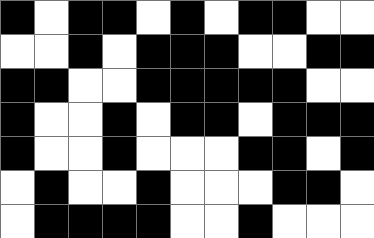[["black", "white", "black", "black", "white", "black", "white", "black", "black", "white", "white"], ["white", "white", "black", "white", "black", "black", "black", "white", "white", "black", "black"], ["black", "black", "white", "white", "black", "black", "black", "black", "black", "white", "white"], ["black", "white", "white", "black", "white", "black", "black", "white", "black", "black", "black"], ["black", "white", "white", "black", "white", "white", "white", "black", "black", "white", "black"], ["white", "black", "white", "white", "black", "white", "white", "white", "black", "black", "white"], ["white", "black", "black", "black", "black", "white", "white", "black", "white", "white", "white"]]